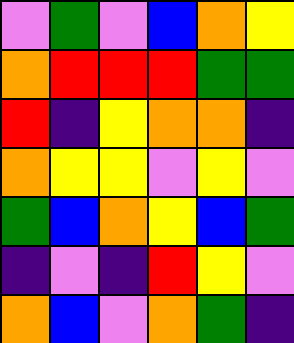[["violet", "green", "violet", "blue", "orange", "yellow"], ["orange", "red", "red", "red", "green", "green"], ["red", "indigo", "yellow", "orange", "orange", "indigo"], ["orange", "yellow", "yellow", "violet", "yellow", "violet"], ["green", "blue", "orange", "yellow", "blue", "green"], ["indigo", "violet", "indigo", "red", "yellow", "violet"], ["orange", "blue", "violet", "orange", "green", "indigo"]]